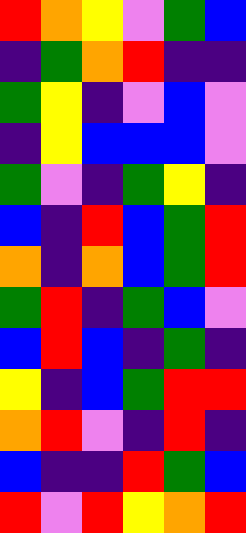[["red", "orange", "yellow", "violet", "green", "blue"], ["indigo", "green", "orange", "red", "indigo", "indigo"], ["green", "yellow", "indigo", "violet", "blue", "violet"], ["indigo", "yellow", "blue", "blue", "blue", "violet"], ["green", "violet", "indigo", "green", "yellow", "indigo"], ["blue", "indigo", "red", "blue", "green", "red"], ["orange", "indigo", "orange", "blue", "green", "red"], ["green", "red", "indigo", "green", "blue", "violet"], ["blue", "red", "blue", "indigo", "green", "indigo"], ["yellow", "indigo", "blue", "green", "red", "red"], ["orange", "red", "violet", "indigo", "red", "indigo"], ["blue", "indigo", "indigo", "red", "green", "blue"], ["red", "violet", "red", "yellow", "orange", "red"]]